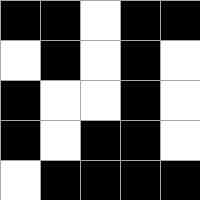[["black", "black", "white", "black", "black"], ["white", "black", "white", "black", "white"], ["black", "white", "white", "black", "white"], ["black", "white", "black", "black", "white"], ["white", "black", "black", "black", "black"]]